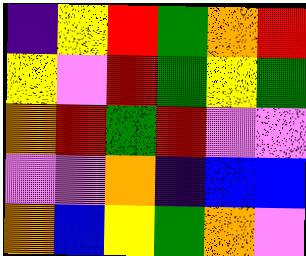[["indigo", "yellow", "red", "green", "orange", "red"], ["yellow", "violet", "red", "green", "yellow", "green"], ["orange", "red", "green", "red", "violet", "violet"], ["violet", "violet", "orange", "indigo", "blue", "blue"], ["orange", "blue", "yellow", "green", "orange", "violet"]]